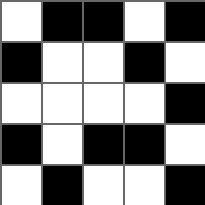[["white", "black", "black", "white", "black"], ["black", "white", "white", "black", "white"], ["white", "white", "white", "white", "black"], ["black", "white", "black", "black", "white"], ["white", "black", "white", "white", "black"]]